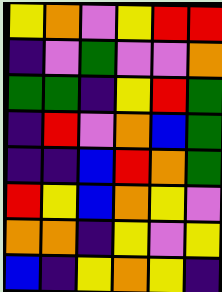[["yellow", "orange", "violet", "yellow", "red", "red"], ["indigo", "violet", "green", "violet", "violet", "orange"], ["green", "green", "indigo", "yellow", "red", "green"], ["indigo", "red", "violet", "orange", "blue", "green"], ["indigo", "indigo", "blue", "red", "orange", "green"], ["red", "yellow", "blue", "orange", "yellow", "violet"], ["orange", "orange", "indigo", "yellow", "violet", "yellow"], ["blue", "indigo", "yellow", "orange", "yellow", "indigo"]]